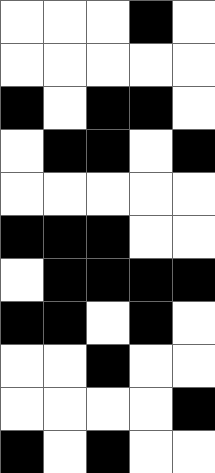[["white", "white", "white", "black", "white"], ["white", "white", "white", "white", "white"], ["black", "white", "black", "black", "white"], ["white", "black", "black", "white", "black"], ["white", "white", "white", "white", "white"], ["black", "black", "black", "white", "white"], ["white", "black", "black", "black", "black"], ["black", "black", "white", "black", "white"], ["white", "white", "black", "white", "white"], ["white", "white", "white", "white", "black"], ["black", "white", "black", "white", "white"]]